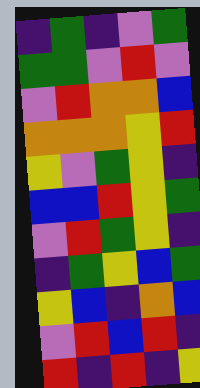[["indigo", "green", "indigo", "violet", "green"], ["green", "green", "violet", "red", "violet"], ["violet", "red", "orange", "orange", "blue"], ["orange", "orange", "orange", "yellow", "red"], ["yellow", "violet", "green", "yellow", "indigo"], ["blue", "blue", "red", "yellow", "green"], ["violet", "red", "green", "yellow", "indigo"], ["indigo", "green", "yellow", "blue", "green"], ["yellow", "blue", "indigo", "orange", "blue"], ["violet", "red", "blue", "red", "indigo"], ["red", "indigo", "red", "indigo", "yellow"]]